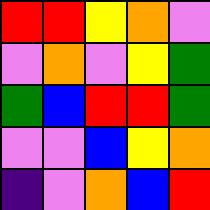[["red", "red", "yellow", "orange", "violet"], ["violet", "orange", "violet", "yellow", "green"], ["green", "blue", "red", "red", "green"], ["violet", "violet", "blue", "yellow", "orange"], ["indigo", "violet", "orange", "blue", "red"]]